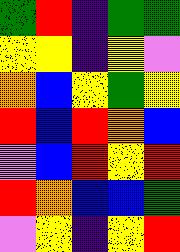[["green", "red", "indigo", "green", "green"], ["yellow", "yellow", "indigo", "yellow", "violet"], ["orange", "blue", "yellow", "green", "yellow"], ["red", "blue", "red", "orange", "blue"], ["violet", "blue", "red", "yellow", "red"], ["red", "orange", "blue", "blue", "green"], ["violet", "yellow", "indigo", "yellow", "red"]]